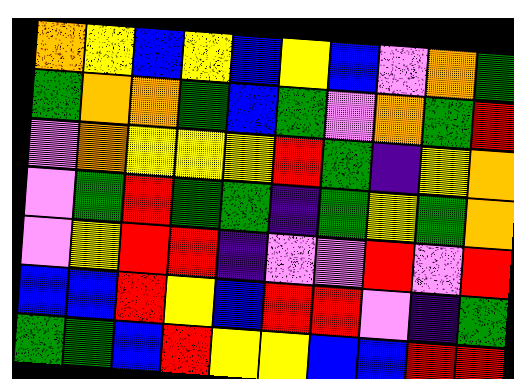[["orange", "yellow", "blue", "yellow", "blue", "yellow", "blue", "violet", "orange", "green"], ["green", "orange", "orange", "green", "blue", "green", "violet", "orange", "green", "red"], ["violet", "orange", "yellow", "yellow", "yellow", "red", "green", "indigo", "yellow", "orange"], ["violet", "green", "red", "green", "green", "indigo", "green", "yellow", "green", "orange"], ["violet", "yellow", "red", "red", "indigo", "violet", "violet", "red", "violet", "red"], ["blue", "blue", "red", "yellow", "blue", "red", "red", "violet", "indigo", "green"], ["green", "green", "blue", "red", "yellow", "yellow", "blue", "blue", "red", "red"]]